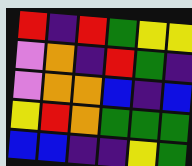[["red", "indigo", "red", "green", "yellow", "yellow"], ["violet", "orange", "indigo", "red", "green", "indigo"], ["violet", "orange", "orange", "blue", "indigo", "blue"], ["yellow", "red", "orange", "green", "green", "green"], ["blue", "blue", "indigo", "indigo", "yellow", "green"]]